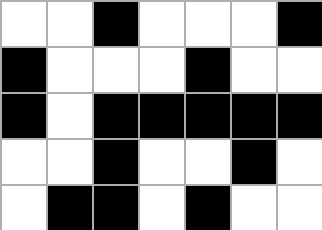[["white", "white", "black", "white", "white", "white", "black"], ["black", "white", "white", "white", "black", "white", "white"], ["black", "white", "black", "black", "black", "black", "black"], ["white", "white", "black", "white", "white", "black", "white"], ["white", "black", "black", "white", "black", "white", "white"]]